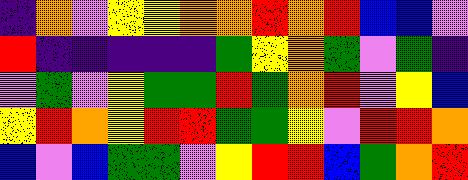[["indigo", "orange", "violet", "yellow", "yellow", "orange", "orange", "red", "orange", "red", "blue", "blue", "violet"], ["red", "indigo", "indigo", "indigo", "indigo", "indigo", "green", "yellow", "orange", "green", "violet", "green", "indigo"], ["violet", "green", "violet", "yellow", "green", "green", "red", "green", "orange", "red", "violet", "yellow", "blue"], ["yellow", "red", "orange", "yellow", "red", "red", "green", "green", "yellow", "violet", "red", "red", "orange"], ["blue", "violet", "blue", "green", "green", "violet", "yellow", "red", "red", "blue", "green", "orange", "red"]]